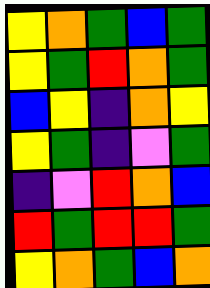[["yellow", "orange", "green", "blue", "green"], ["yellow", "green", "red", "orange", "green"], ["blue", "yellow", "indigo", "orange", "yellow"], ["yellow", "green", "indigo", "violet", "green"], ["indigo", "violet", "red", "orange", "blue"], ["red", "green", "red", "red", "green"], ["yellow", "orange", "green", "blue", "orange"]]